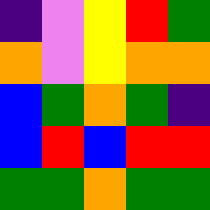[["indigo", "violet", "yellow", "red", "green"], ["orange", "violet", "yellow", "orange", "orange"], ["blue", "green", "orange", "green", "indigo"], ["blue", "red", "blue", "red", "red"], ["green", "green", "orange", "green", "green"]]